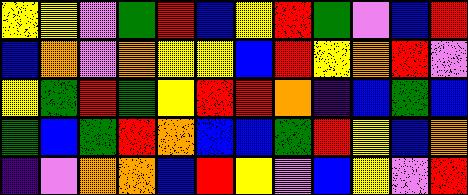[["yellow", "yellow", "violet", "green", "red", "blue", "yellow", "red", "green", "violet", "blue", "red"], ["blue", "orange", "violet", "orange", "yellow", "yellow", "blue", "red", "yellow", "orange", "red", "violet"], ["yellow", "green", "red", "green", "yellow", "red", "red", "orange", "indigo", "blue", "green", "blue"], ["green", "blue", "green", "red", "orange", "blue", "blue", "green", "red", "yellow", "blue", "orange"], ["indigo", "violet", "orange", "orange", "blue", "red", "yellow", "violet", "blue", "yellow", "violet", "red"]]